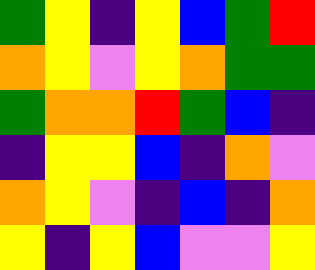[["green", "yellow", "indigo", "yellow", "blue", "green", "red"], ["orange", "yellow", "violet", "yellow", "orange", "green", "green"], ["green", "orange", "orange", "red", "green", "blue", "indigo"], ["indigo", "yellow", "yellow", "blue", "indigo", "orange", "violet"], ["orange", "yellow", "violet", "indigo", "blue", "indigo", "orange"], ["yellow", "indigo", "yellow", "blue", "violet", "violet", "yellow"]]